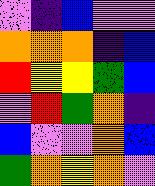[["violet", "indigo", "blue", "violet", "violet"], ["orange", "orange", "orange", "indigo", "blue"], ["red", "yellow", "yellow", "green", "blue"], ["violet", "red", "green", "orange", "indigo"], ["blue", "violet", "violet", "orange", "blue"], ["green", "orange", "yellow", "orange", "violet"]]